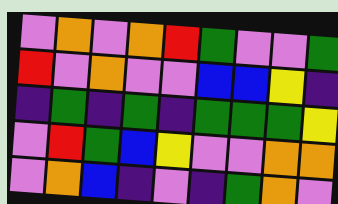[["violet", "orange", "violet", "orange", "red", "green", "violet", "violet", "green"], ["red", "violet", "orange", "violet", "violet", "blue", "blue", "yellow", "indigo"], ["indigo", "green", "indigo", "green", "indigo", "green", "green", "green", "yellow"], ["violet", "red", "green", "blue", "yellow", "violet", "violet", "orange", "orange"], ["violet", "orange", "blue", "indigo", "violet", "indigo", "green", "orange", "violet"]]